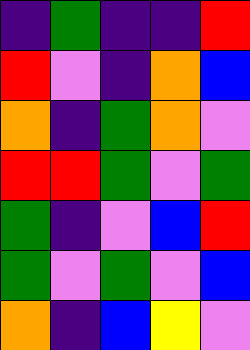[["indigo", "green", "indigo", "indigo", "red"], ["red", "violet", "indigo", "orange", "blue"], ["orange", "indigo", "green", "orange", "violet"], ["red", "red", "green", "violet", "green"], ["green", "indigo", "violet", "blue", "red"], ["green", "violet", "green", "violet", "blue"], ["orange", "indigo", "blue", "yellow", "violet"]]